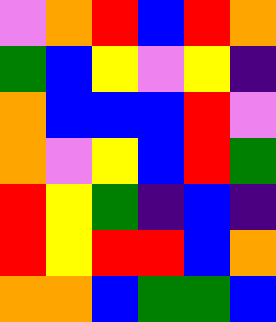[["violet", "orange", "red", "blue", "red", "orange"], ["green", "blue", "yellow", "violet", "yellow", "indigo"], ["orange", "blue", "blue", "blue", "red", "violet"], ["orange", "violet", "yellow", "blue", "red", "green"], ["red", "yellow", "green", "indigo", "blue", "indigo"], ["red", "yellow", "red", "red", "blue", "orange"], ["orange", "orange", "blue", "green", "green", "blue"]]